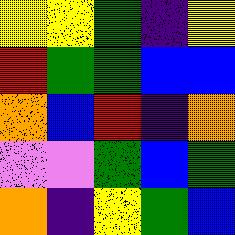[["yellow", "yellow", "green", "indigo", "yellow"], ["red", "green", "green", "blue", "blue"], ["orange", "blue", "red", "indigo", "orange"], ["violet", "violet", "green", "blue", "green"], ["orange", "indigo", "yellow", "green", "blue"]]